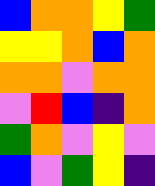[["blue", "orange", "orange", "yellow", "green"], ["yellow", "yellow", "orange", "blue", "orange"], ["orange", "orange", "violet", "orange", "orange"], ["violet", "red", "blue", "indigo", "orange"], ["green", "orange", "violet", "yellow", "violet"], ["blue", "violet", "green", "yellow", "indigo"]]